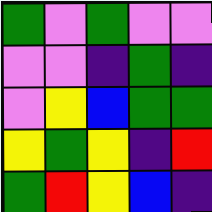[["green", "violet", "green", "violet", "violet"], ["violet", "violet", "indigo", "green", "indigo"], ["violet", "yellow", "blue", "green", "green"], ["yellow", "green", "yellow", "indigo", "red"], ["green", "red", "yellow", "blue", "indigo"]]